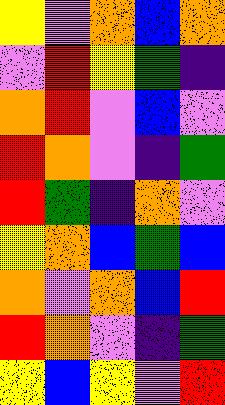[["yellow", "violet", "orange", "blue", "orange"], ["violet", "red", "yellow", "green", "indigo"], ["orange", "red", "violet", "blue", "violet"], ["red", "orange", "violet", "indigo", "green"], ["red", "green", "indigo", "orange", "violet"], ["yellow", "orange", "blue", "green", "blue"], ["orange", "violet", "orange", "blue", "red"], ["red", "orange", "violet", "indigo", "green"], ["yellow", "blue", "yellow", "violet", "red"]]